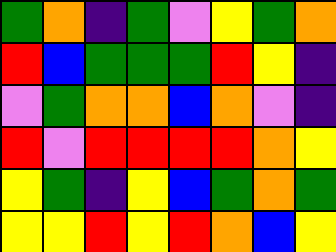[["green", "orange", "indigo", "green", "violet", "yellow", "green", "orange"], ["red", "blue", "green", "green", "green", "red", "yellow", "indigo"], ["violet", "green", "orange", "orange", "blue", "orange", "violet", "indigo"], ["red", "violet", "red", "red", "red", "red", "orange", "yellow"], ["yellow", "green", "indigo", "yellow", "blue", "green", "orange", "green"], ["yellow", "yellow", "red", "yellow", "red", "orange", "blue", "yellow"]]